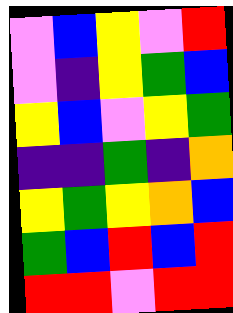[["violet", "blue", "yellow", "violet", "red"], ["violet", "indigo", "yellow", "green", "blue"], ["yellow", "blue", "violet", "yellow", "green"], ["indigo", "indigo", "green", "indigo", "orange"], ["yellow", "green", "yellow", "orange", "blue"], ["green", "blue", "red", "blue", "red"], ["red", "red", "violet", "red", "red"]]